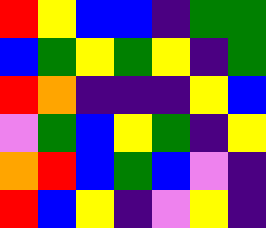[["red", "yellow", "blue", "blue", "indigo", "green", "green"], ["blue", "green", "yellow", "green", "yellow", "indigo", "green"], ["red", "orange", "indigo", "indigo", "indigo", "yellow", "blue"], ["violet", "green", "blue", "yellow", "green", "indigo", "yellow"], ["orange", "red", "blue", "green", "blue", "violet", "indigo"], ["red", "blue", "yellow", "indigo", "violet", "yellow", "indigo"]]